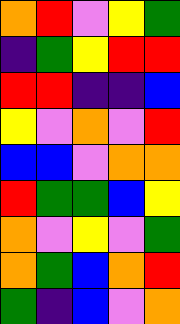[["orange", "red", "violet", "yellow", "green"], ["indigo", "green", "yellow", "red", "red"], ["red", "red", "indigo", "indigo", "blue"], ["yellow", "violet", "orange", "violet", "red"], ["blue", "blue", "violet", "orange", "orange"], ["red", "green", "green", "blue", "yellow"], ["orange", "violet", "yellow", "violet", "green"], ["orange", "green", "blue", "orange", "red"], ["green", "indigo", "blue", "violet", "orange"]]